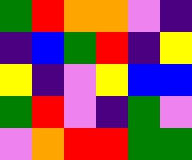[["green", "red", "orange", "orange", "violet", "indigo"], ["indigo", "blue", "green", "red", "indigo", "yellow"], ["yellow", "indigo", "violet", "yellow", "blue", "blue"], ["green", "red", "violet", "indigo", "green", "violet"], ["violet", "orange", "red", "red", "green", "green"]]